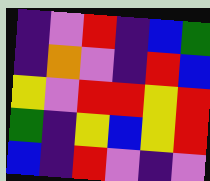[["indigo", "violet", "red", "indigo", "blue", "green"], ["indigo", "orange", "violet", "indigo", "red", "blue"], ["yellow", "violet", "red", "red", "yellow", "red"], ["green", "indigo", "yellow", "blue", "yellow", "red"], ["blue", "indigo", "red", "violet", "indigo", "violet"]]